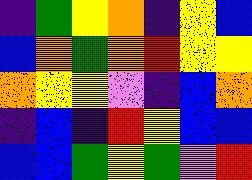[["indigo", "green", "yellow", "orange", "indigo", "yellow", "blue"], ["blue", "orange", "green", "orange", "red", "yellow", "yellow"], ["orange", "yellow", "yellow", "violet", "indigo", "blue", "orange"], ["indigo", "blue", "indigo", "red", "yellow", "blue", "blue"], ["blue", "blue", "green", "yellow", "green", "violet", "red"]]